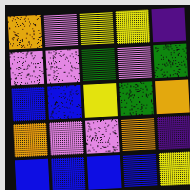[["orange", "violet", "yellow", "yellow", "indigo"], ["violet", "violet", "green", "violet", "green"], ["blue", "blue", "yellow", "green", "orange"], ["orange", "violet", "violet", "orange", "indigo"], ["blue", "blue", "blue", "blue", "yellow"]]